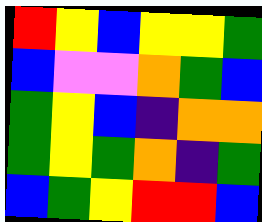[["red", "yellow", "blue", "yellow", "yellow", "green"], ["blue", "violet", "violet", "orange", "green", "blue"], ["green", "yellow", "blue", "indigo", "orange", "orange"], ["green", "yellow", "green", "orange", "indigo", "green"], ["blue", "green", "yellow", "red", "red", "blue"]]